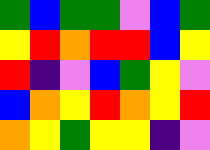[["green", "blue", "green", "green", "violet", "blue", "green"], ["yellow", "red", "orange", "red", "red", "blue", "yellow"], ["red", "indigo", "violet", "blue", "green", "yellow", "violet"], ["blue", "orange", "yellow", "red", "orange", "yellow", "red"], ["orange", "yellow", "green", "yellow", "yellow", "indigo", "violet"]]